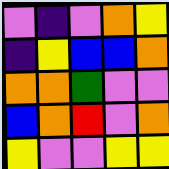[["violet", "indigo", "violet", "orange", "yellow"], ["indigo", "yellow", "blue", "blue", "orange"], ["orange", "orange", "green", "violet", "violet"], ["blue", "orange", "red", "violet", "orange"], ["yellow", "violet", "violet", "yellow", "yellow"]]